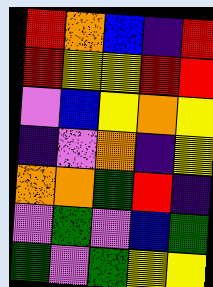[["red", "orange", "blue", "indigo", "red"], ["red", "yellow", "yellow", "red", "red"], ["violet", "blue", "yellow", "orange", "yellow"], ["indigo", "violet", "orange", "indigo", "yellow"], ["orange", "orange", "green", "red", "indigo"], ["violet", "green", "violet", "blue", "green"], ["green", "violet", "green", "yellow", "yellow"]]